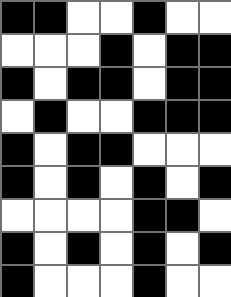[["black", "black", "white", "white", "black", "white", "white"], ["white", "white", "white", "black", "white", "black", "black"], ["black", "white", "black", "black", "white", "black", "black"], ["white", "black", "white", "white", "black", "black", "black"], ["black", "white", "black", "black", "white", "white", "white"], ["black", "white", "black", "white", "black", "white", "black"], ["white", "white", "white", "white", "black", "black", "white"], ["black", "white", "black", "white", "black", "white", "black"], ["black", "white", "white", "white", "black", "white", "white"]]